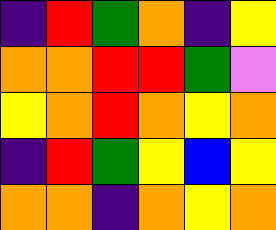[["indigo", "red", "green", "orange", "indigo", "yellow"], ["orange", "orange", "red", "red", "green", "violet"], ["yellow", "orange", "red", "orange", "yellow", "orange"], ["indigo", "red", "green", "yellow", "blue", "yellow"], ["orange", "orange", "indigo", "orange", "yellow", "orange"]]